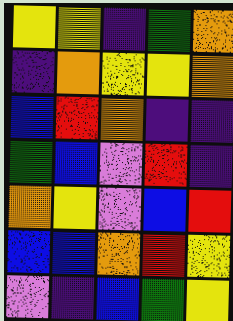[["yellow", "yellow", "indigo", "green", "orange"], ["indigo", "orange", "yellow", "yellow", "orange"], ["blue", "red", "orange", "indigo", "indigo"], ["green", "blue", "violet", "red", "indigo"], ["orange", "yellow", "violet", "blue", "red"], ["blue", "blue", "orange", "red", "yellow"], ["violet", "indigo", "blue", "green", "yellow"]]